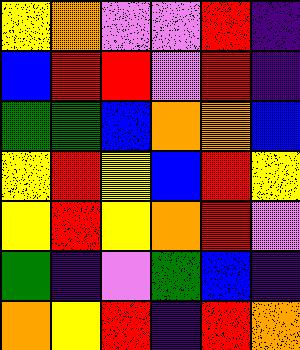[["yellow", "orange", "violet", "violet", "red", "indigo"], ["blue", "red", "red", "violet", "red", "indigo"], ["green", "green", "blue", "orange", "orange", "blue"], ["yellow", "red", "yellow", "blue", "red", "yellow"], ["yellow", "red", "yellow", "orange", "red", "violet"], ["green", "indigo", "violet", "green", "blue", "indigo"], ["orange", "yellow", "red", "indigo", "red", "orange"]]